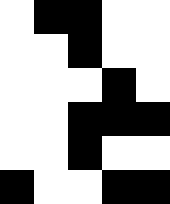[["white", "black", "black", "white", "white"], ["white", "white", "black", "white", "white"], ["white", "white", "white", "black", "white"], ["white", "white", "black", "black", "black"], ["white", "white", "black", "white", "white"], ["black", "white", "white", "black", "black"]]